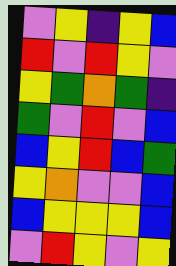[["violet", "yellow", "indigo", "yellow", "blue"], ["red", "violet", "red", "yellow", "violet"], ["yellow", "green", "orange", "green", "indigo"], ["green", "violet", "red", "violet", "blue"], ["blue", "yellow", "red", "blue", "green"], ["yellow", "orange", "violet", "violet", "blue"], ["blue", "yellow", "yellow", "yellow", "blue"], ["violet", "red", "yellow", "violet", "yellow"]]